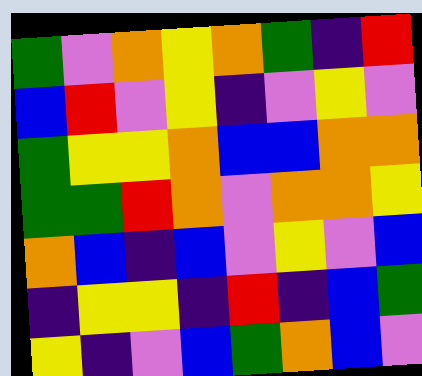[["green", "violet", "orange", "yellow", "orange", "green", "indigo", "red"], ["blue", "red", "violet", "yellow", "indigo", "violet", "yellow", "violet"], ["green", "yellow", "yellow", "orange", "blue", "blue", "orange", "orange"], ["green", "green", "red", "orange", "violet", "orange", "orange", "yellow"], ["orange", "blue", "indigo", "blue", "violet", "yellow", "violet", "blue"], ["indigo", "yellow", "yellow", "indigo", "red", "indigo", "blue", "green"], ["yellow", "indigo", "violet", "blue", "green", "orange", "blue", "violet"]]